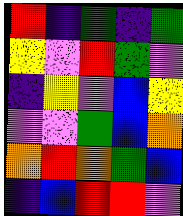[["red", "indigo", "green", "indigo", "green"], ["yellow", "violet", "red", "green", "violet"], ["indigo", "yellow", "violet", "blue", "yellow"], ["violet", "violet", "green", "blue", "orange"], ["orange", "red", "orange", "green", "blue"], ["indigo", "blue", "red", "red", "violet"]]